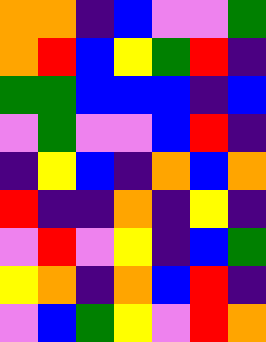[["orange", "orange", "indigo", "blue", "violet", "violet", "green"], ["orange", "red", "blue", "yellow", "green", "red", "indigo"], ["green", "green", "blue", "blue", "blue", "indigo", "blue"], ["violet", "green", "violet", "violet", "blue", "red", "indigo"], ["indigo", "yellow", "blue", "indigo", "orange", "blue", "orange"], ["red", "indigo", "indigo", "orange", "indigo", "yellow", "indigo"], ["violet", "red", "violet", "yellow", "indigo", "blue", "green"], ["yellow", "orange", "indigo", "orange", "blue", "red", "indigo"], ["violet", "blue", "green", "yellow", "violet", "red", "orange"]]